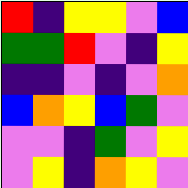[["red", "indigo", "yellow", "yellow", "violet", "blue"], ["green", "green", "red", "violet", "indigo", "yellow"], ["indigo", "indigo", "violet", "indigo", "violet", "orange"], ["blue", "orange", "yellow", "blue", "green", "violet"], ["violet", "violet", "indigo", "green", "violet", "yellow"], ["violet", "yellow", "indigo", "orange", "yellow", "violet"]]